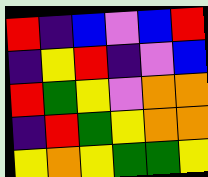[["red", "indigo", "blue", "violet", "blue", "red"], ["indigo", "yellow", "red", "indigo", "violet", "blue"], ["red", "green", "yellow", "violet", "orange", "orange"], ["indigo", "red", "green", "yellow", "orange", "orange"], ["yellow", "orange", "yellow", "green", "green", "yellow"]]